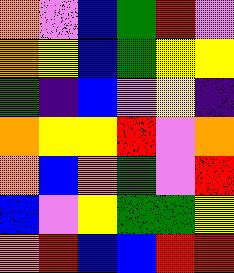[["orange", "violet", "blue", "green", "red", "violet"], ["orange", "yellow", "blue", "green", "yellow", "yellow"], ["green", "indigo", "blue", "violet", "yellow", "indigo"], ["orange", "yellow", "yellow", "red", "violet", "orange"], ["orange", "blue", "orange", "green", "violet", "red"], ["blue", "violet", "yellow", "green", "green", "yellow"], ["orange", "red", "blue", "blue", "red", "red"]]